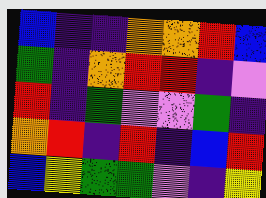[["blue", "indigo", "indigo", "orange", "orange", "red", "blue"], ["green", "indigo", "orange", "red", "red", "indigo", "violet"], ["red", "indigo", "green", "violet", "violet", "green", "indigo"], ["orange", "red", "indigo", "red", "indigo", "blue", "red"], ["blue", "yellow", "green", "green", "violet", "indigo", "yellow"]]